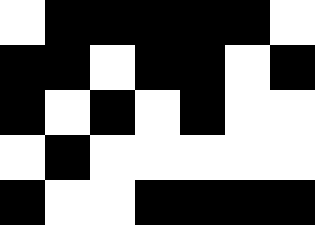[["white", "black", "black", "black", "black", "black", "white"], ["black", "black", "white", "black", "black", "white", "black"], ["black", "white", "black", "white", "black", "white", "white"], ["white", "black", "white", "white", "white", "white", "white"], ["black", "white", "white", "black", "black", "black", "black"]]